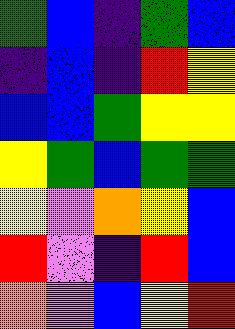[["green", "blue", "indigo", "green", "blue"], ["indigo", "blue", "indigo", "red", "yellow"], ["blue", "blue", "green", "yellow", "yellow"], ["yellow", "green", "blue", "green", "green"], ["yellow", "violet", "orange", "yellow", "blue"], ["red", "violet", "indigo", "red", "blue"], ["orange", "violet", "blue", "yellow", "red"]]